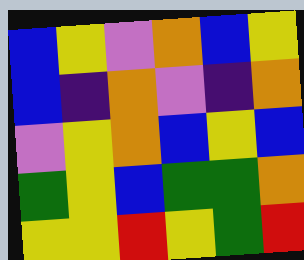[["blue", "yellow", "violet", "orange", "blue", "yellow"], ["blue", "indigo", "orange", "violet", "indigo", "orange"], ["violet", "yellow", "orange", "blue", "yellow", "blue"], ["green", "yellow", "blue", "green", "green", "orange"], ["yellow", "yellow", "red", "yellow", "green", "red"]]